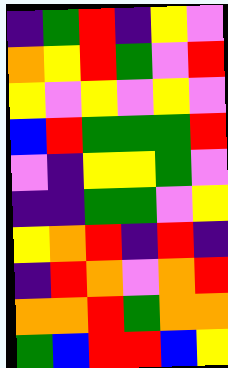[["indigo", "green", "red", "indigo", "yellow", "violet"], ["orange", "yellow", "red", "green", "violet", "red"], ["yellow", "violet", "yellow", "violet", "yellow", "violet"], ["blue", "red", "green", "green", "green", "red"], ["violet", "indigo", "yellow", "yellow", "green", "violet"], ["indigo", "indigo", "green", "green", "violet", "yellow"], ["yellow", "orange", "red", "indigo", "red", "indigo"], ["indigo", "red", "orange", "violet", "orange", "red"], ["orange", "orange", "red", "green", "orange", "orange"], ["green", "blue", "red", "red", "blue", "yellow"]]